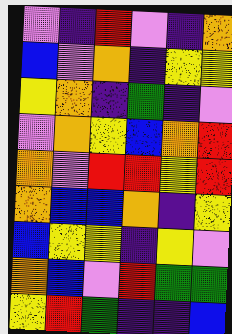[["violet", "indigo", "red", "violet", "indigo", "orange"], ["blue", "violet", "orange", "indigo", "yellow", "yellow"], ["yellow", "orange", "indigo", "green", "indigo", "violet"], ["violet", "orange", "yellow", "blue", "orange", "red"], ["orange", "violet", "red", "red", "yellow", "red"], ["orange", "blue", "blue", "orange", "indigo", "yellow"], ["blue", "yellow", "yellow", "indigo", "yellow", "violet"], ["orange", "blue", "violet", "red", "green", "green"], ["yellow", "red", "green", "indigo", "indigo", "blue"]]